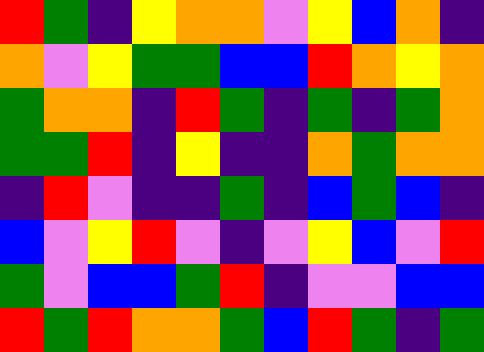[["red", "green", "indigo", "yellow", "orange", "orange", "violet", "yellow", "blue", "orange", "indigo"], ["orange", "violet", "yellow", "green", "green", "blue", "blue", "red", "orange", "yellow", "orange"], ["green", "orange", "orange", "indigo", "red", "green", "indigo", "green", "indigo", "green", "orange"], ["green", "green", "red", "indigo", "yellow", "indigo", "indigo", "orange", "green", "orange", "orange"], ["indigo", "red", "violet", "indigo", "indigo", "green", "indigo", "blue", "green", "blue", "indigo"], ["blue", "violet", "yellow", "red", "violet", "indigo", "violet", "yellow", "blue", "violet", "red"], ["green", "violet", "blue", "blue", "green", "red", "indigo", "violet", "violet", "blue", "blue"], ["red", "green", "red", "orange", "orange", "green", "blue", "red", "green", "indigo", "green"]]